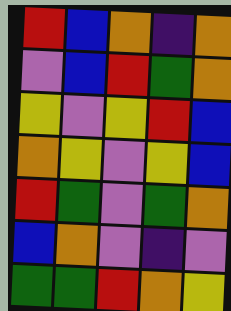[["red", "blue", "orange", "indigo", "orange"], ["violet", "blue", "red", "green", "orange"], ["yellow", "violet", "yellow", "red", "blue"], ["orange", "yellow", "violet", "yellow", "blue"], ["red", "green", "violet", "green", "orange"], ["blue", "orange", "violet", "indigo", "violet"], ["green", "green", "red", "orange", "yellow"]]